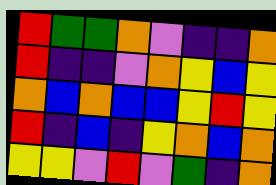[["red", "green", "green", "orange", "violet", "indigo", "indigo", "orange"], ["red", "indigo", "indigo", "violet", "orange", "yellow", "blue", "yellow"], ["orange", "blue", "orange", "blue", "blue", "yellow", "red", "yellow"], ["red", "indigo", "blue", "indigo", "yellow", "orange", "blue", "orange"], ["yellow", "yellow", "violet", "red", "violet", "green", "indigo", "orange"]]